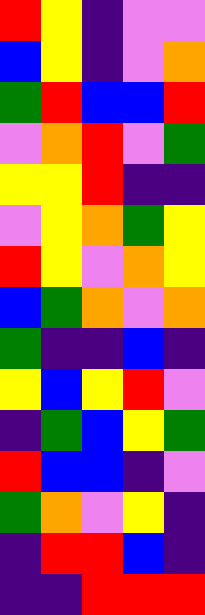[["red", "yellow", "indigo", "violet", "violet"], ["blue", "yellow", "indigo", "violet", "orange"], ["green", "red", "blue", "blue", "red"], ["violet", "orange", "red", "violet", "green"], ["yellow", "yellow", "red", "indigo", "indigo"], ["violet", "yellow", "orange", "green", "yellow"], ["red", "yellow", "violet", "orange", "yellow"], ["blue", "green", "orange", "violet", "orange"], ["green", "indigo", "indigo", "blue", "indigo"], ["yellow", "blue", "yellow", "red", "violet"], ["indigo", "green", "blue", "yellow", "green"], ["red", "blue", "blue", "indigo", "violet"], ["green", "orange", "violet", "yellow", "indigo"], ["indigo", "red", "red", "blue", "indigo"], ["indigo", "indigo", "red", "red", "red"]]